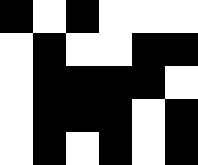[["black", "white", "black", "white", "white", "white"], ["white", "black", "white", "white", "black", "black"], ["white", "black", "black", "black", "black", "white"], ["white", "black", "black", "black", "white", "black"], ["white", "black", "white", "black", "white", "black"]]